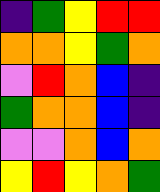[["indigo", "green", "yellow", "red", "red"], ["orange", "orange", "yellow", "green", "orange"], ["violet", "red", "orange", "blue", "indigo"], ["green", "orange", "orange", "blue", "indigo"], ["violet", "violet", "orange", "blue", "orange"], ["yellow", "red", "yellow", "orange", "green"]]